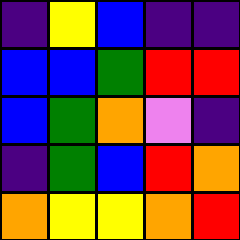[["indigo", "yellow", "blue", "indigo", "indigo"], ["blue", "blue", "green", "red", "red"], ["blue", "green", "orange", "violet", "indigo"], ["indigo", "green", "blue", "red", "orange"], ["orange", "yellow", "yellow", "orange", "red"]]